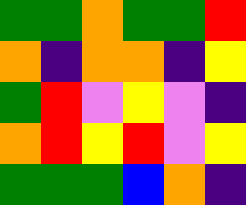[["green", "green", "orange", "green", "green", "red"], ["orange", "indigo", "orange", "orange", "indigo", "yellow"], ["green", "red", "violet", "yellow", "violet", "indigo"], ["orange", "red", "yellow", "red", "violet", "yellow"], ["green", "green", "green", "blue", "orange", "indigo"]]